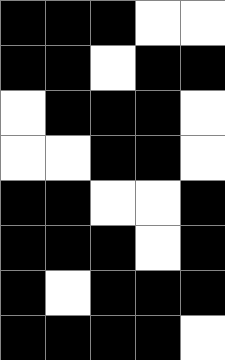[["black", "black", "black", "white", "white"], ["black", "black", "white", "black", "black"], ["white", "black", "black", "black", "white"], ["white", "white", "black", "black", "white"], ["black", "black", "white", "white", "black"], ["black", "black", "black", "white", "black"], ["black", "white", "black", "black", "black"], ["black", "black", "black", "black", "white"]]